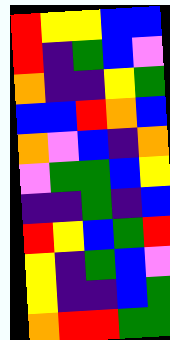[["red", "yellow", "yellow", "blue", "blue"], ["red", "indigo", "green", "blue", "violet"], ["orange", "indigo", "indigo", "yellow", "green"], ["blue", "blue", "red", "orange", "blue"], ["orange", "violet", "blue", "indigo", "orange"], ["violet", "green", "green", "blue", "yellow"], ["indigo", "indigo", "green", "indigo", "blue"], ["red", "yellow", "blue", "green", "red"], ["yellow", "indigo", "green", "blue", "violet"], ["yellow", "indigo", "indigo", "blue", "green"], ["orange", "red", "red", "green", "green"]]